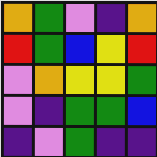[["orange", "green", "violet", "indigo", "orange"], ["red", "green", "blue", "yellow", "red"], ["violet", "orange", "yellow", "yellow", "green"], ["violet", "indigo", "green", "green", "blue"], ["indigo", "violet", "green", "indigo", "indigo"]]